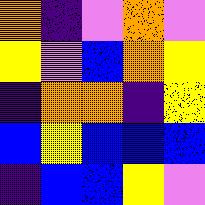[["orange", "indigo", "violet", "orange", "violet"], ["yellow", "violet", "blue", "orange", "yellow"], ["indigo", "orange", "orange", "indigo", "yellow"], ["blue", "yellow", "blue", "blue", "blue"], ["indigo", "blue", "blue", "yellow", "violet"]]